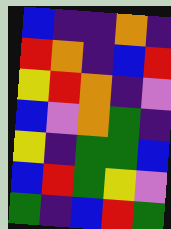[["blue", "indigo", "indigo", "orange", "indigo"], ["red", "orange", "indigo", "blue", "red"], ["yellow", "red", "orange", "indigo", "violet"], ["blue", "violet", "orange", "green", "indigo"], ["yellow", "indigo", "green", "green", "blue"], ["blue", "red", "green", "yellow", "violet"], ["green", "indigo", "blue", "red", "green"]]